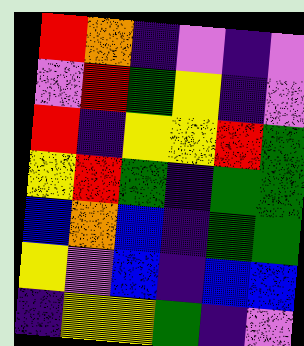[["red", "orange", "indigo", "violet", "indigo", "violet"], ["violet", "red", "green", "yellow", "indigo", "violet"], ["red", "indigo", "yellow", "yellow", "red", "green"], ["yellow", "red", "green", "indigo", "green", "green"], ["blue", "orange", "blue", "indigo", "green", "green"], ["yellow", "violet", "blue", "indigo", "blue", "blue"], ["indigo", "yellow", "yellow", "green", "indigo", "violet"]]